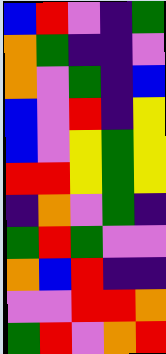[["blue", "red", "violet", "indigo", "green"], ["orange", "green", "indigo", "indigo", "violet"], ["orange", "violet", "green", "indigo", "blue"], ["blue", "violet", "red", "indigo", "yellow"], ["blue", "violet", "yellow", "green", "yellow"], ["red", "red", "yellow", "green", "yellow"], ["indigo", "orange", "violet", "green", "indigo"], ["green", "red", "green", "violet", "violet"], ["orange", "blue", "red", "indigo", "indigo"], ["violet", "violet", "red", "red", "orange"], ["green", "red", "violet", "orange", "red"]]